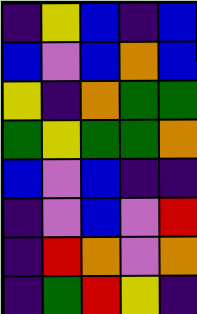[["indigo", "yellow", "blue", "indigo", "blue"], ["blue", "violet", "blue", "orange", "blue"], ["yellow", "indigo", "orange", "green", "green"], ["green", "yellow", "green", "green", "orange"], ["blue", "violet", "blue", "indigo", "indigo"], ["indigo", "violet", "blue", "violet", "red"], ["indigo", "red", "orange", "violet", "orange"], ["indigo", "green", "red", "yellow", "indigo"]]